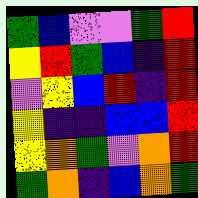[["green", "blue", "violet", "violet", "green", "red"], ["yellow", "red", "green", "blue", "indigo", "red"], ["violet", "yellow", "blue", "red", "indigo", "red"], ["yellow", "indigo", "indigo", "blue", "blue", "red"], ["yellow", "orange", "green", "violet", "orange", "red"], ["green", "orange", "indigo", "blue", "orange", "green"]]